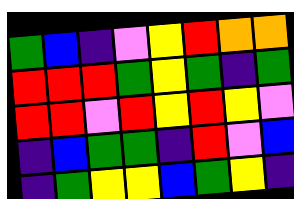[["green", "blue", "indigo", "violet", "yellow", "red", "orange", "orange"], ["red", "red", "red", "green", "yellow", "green", "indigo", "green"], ["red", "red", "violet", "red", "yellow", "red", "yellow", "violet"], ["indigo", "blue", "green", "green", "indigo", "red", "violet", "blue"], ["indigo", "green", "yellow", "yellow", "blue", "green", "yellow", "indigo"]]